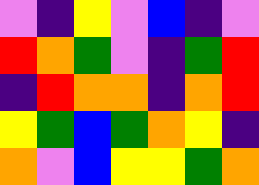[["violet", "indigo", "yellow", "violet", "blue", "indigo", "violet"], ["red", "orange", "green", "violet", "indigo", "green", "red"], ["indigo", "red", "orange", "orange", "indigo", "orange", "red"], ["yellow", "green", "blue", "green", "orange", "yellow", "indigo"], ["orange", "violet", "blue", "yellow", "yellow", "green", "orange"]]